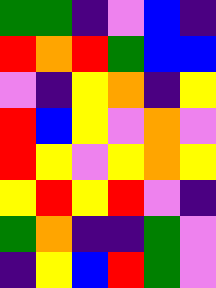[["green", "green", "indigo", "violet", "blue", "indigo"], ["red", "orange", "red", "green", "blue", "blue"], ["violet", "indigo", "yellow", "orange", "indigo", "yellow"], ["red", "blue", "yellow", "violet", "orange", "violet"], ["red", "yellow", "violet", "yellow", "orange", "yellow"], ["yellow", "red", "yellow", "red", "violet", "indigo"], ["green", "orange", "indigo", "indigo", "green", "violet"], ["indigo", "yellow", "blue", "red", "green", "violet"]]